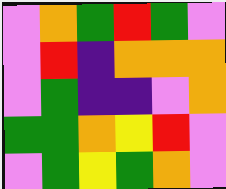[["violet", "orange", "green", "red", "green", "violet"], ["violet", "red", "indigo", "orange", "orange", "orange"], ["violet", "green", "indigo", "indigo", "violet", "orange"], ["green", "green", "orange", "yellow", "red", "violet"], ["violet", "green", "yellow", "green", "orange", "violet"]]